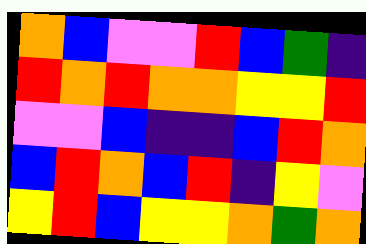[["orange", "blue", "violet", "violet", "red", "blue", "green", "indigo"], ["red", "orange", "red", "orange", "orange", "yellow", "yellow", "red"], ["violet", "violet", "blue", "indigo", "indigo", "blue", "red", "orange"], ["blue", "red", "orange", "blue", "red", "indigo", "yellow", "violet"], ["yellow", "red", "blue", "yellow", "yellow", "orange", "green", "orange"]]